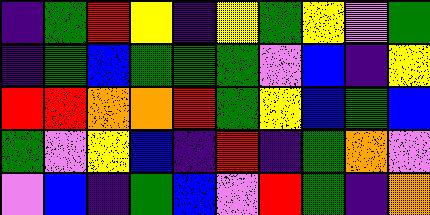[["indigo", "green", "red", "yellow", "indigo", "yellow", "green", "yellow", "violet", "green"], ["indigo", "green", "blue", "green", "green", "green", "violet", "blue", "indigo", "yellow"], ["red", "red", "orange", "orange", "red", "green", "yellow", "blue", "green", "blue"], ["green", "violet", "yellow", "blue", "indigo", "red", "indigo", "green", "orange", "violet"], ["violet", "blue", "indigo", "green", "blue", "violet", "red", "green", "indigo", "orange"]]